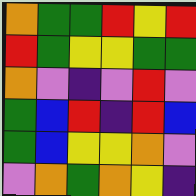[["orange", "green", "green", "red", "yellow", "red"], ["red", "green", "yellow", "yellow", "green", "green"], ["orange", "violet", "indigo", "violet", "red", "violet"], ["green", "blue", "red", "indigo", "red", "blue"], ["green", "blue", "yellow", "yellow", "orange", "violet"], ["violet", "orange", "green", "orange", "yellow", "indigo"]]